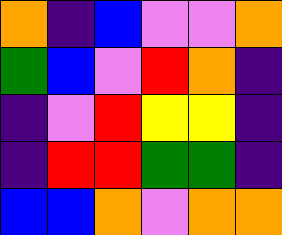[["orange", "indigo", "blue", "violet", "violet", "orange"], ["green", "blue", "violet", "red", "orange", "indigo"], ["indigo", "violet", "red", "yellow", "yellow", "indigo"], ["indigo", "red", "red", "green", "green", "indigo"], ["blue", "blue", "orange", "violet", "orange", "orange"]]